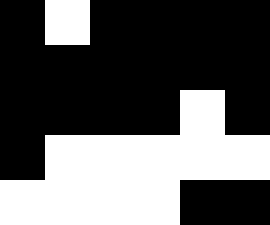[["black", "white", "black", "black", "black", "black"], ["black", "black", "black", "black", "black", "black"], ["black", "black", "black", "black", "white", "black"], ["black", "white", "white", "white", "white", "white"], ["white", "white", "white", "white", "black", "black"]]